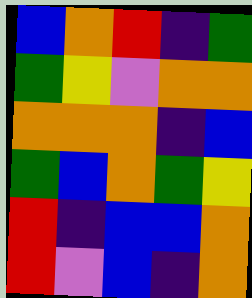[["blue", "orange", "red", "indigo", "green"], ["green", "yellow", "violet", "orange", "orange"], ["orange", "orange", "orange", "indigo", "blue"], ["green", "blue", "orange", "green", "yellow"], ["red", "indigo", "blue", "blue", "orange"], ["red", "violet", "blue", "indigo", "orange"]]